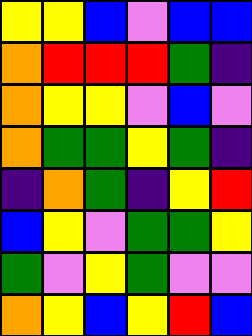[["yellow", "yellow", "blue", "violet", "blue", "blue"], ["orange", "red", "red", "red", "green", "indigo"], ["orange", "yellow", "yellow", "violet", "blue", "violet"], ["orange", "green", "green", "yellow", "green", "indigo"], ["indigo", "orange", "green", "indigo", "yellow", "red"], ["blue", "yellow", "violet", "green", "green", "yellow"], ["green", "violet", "yellow", "green", "violet", "violet"], ["orange", "yellow", "blue", "yellow", "red", "blue"]]